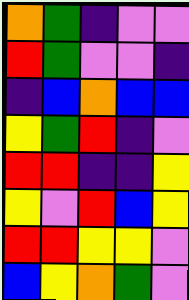[["orange", "green", "indigo", "violet", "violet"], ["red", "green", "violet", "violet", "indigo"], ["indigo", "blue", "orange", "blue", "blue"], ["yellow", "green", "red", "indigo", "violet"], ["red", "red", "indigo", "indigo", "yellow"], ["yellow", "violet", "red", "blue", "yellow"], ["red", "red", "yellow", "yellow", "violet"], ["blue", "yellow", "orange", "green", "violet"]]